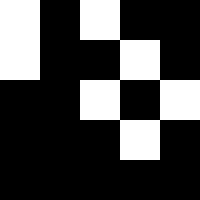[["white", "black", "white", "black", "black"], ["white", "black", "black", "white", "black"], ["black", "black", "white", "black", "white"], ["black", "black", "black", "white", "black"], ["black", "black", "black", "black", "black"]]